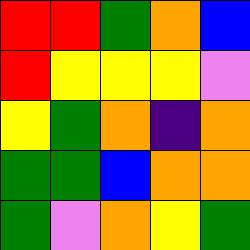[["red", "red", "green", "orange", "blue"], ["red", "yellow", "yellow", "yellow", "violet"], ["yellow", "green", "orange", "indigo", "orange"], ["green", "green", "blue", "orange", "orange"], ["green", "violet", "orange", "yellow", "green"]]